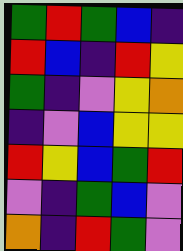[["green", "red", "green", "blue", "indigo"], ["red", "blue", "indigo", "red", "yellow"], ["green", "indigo", "violet", "yellow", "orange"], ["indigo", "violet", "blue", "yellow", "yellow"], ["red", "yellow", "blue", "green", "red"], ["violet", "indigo", "green", "blue", "violet"], ["orange", "indigo", "red", "green", "violet"]]